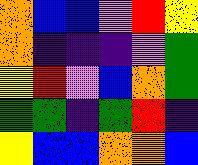[["orange", "blue", "blue", "violet", "red", "yellow"], ["orange", "indigo", "indigo", "indigo", "violet", "green"], ["yellow", "red", "violet", "blue", "orange", "green"], ["green", "green", "indigo", "green", "red", "indigo"], ["yellow", "blue", "blue", "orange", "orange", "blue"]]